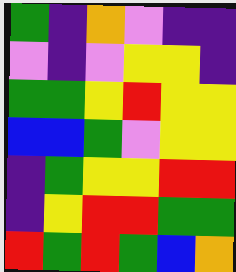[["green", "indigo", "orange", "violet", "indigo", "indigo"], ["violet", "indigo", "violet", "yellow", "yellow", "indigo"], ["green", "green", "yellow", "red", "yellow", "yellow"], ["blue", "blue", "green", "violet", "yellow", "yellow"], ["indigo", "green", "yellow", "yellow", "red", "red"], ["indigo", "yellow", "red", "red", "green", "green"], ["red", "green", "red", "green", "blue", "orange"]]